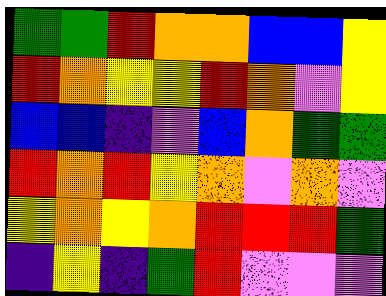[["green", "green", "red", "orange", "orange", "blue", "blue", "yellow"], ["red", "orange", "yellow", "yellow", "red", "orange", "violet", "yellow"], ["blue", "blue", "indigo", "violet", "blue", "orange", "green", "green"], ["red", "orange", "red", "yellow", "orange", "violet", "orange", "violet"], ["yellow", "orange", "yellow", "orange", "red", "red", "red", "green"], ["indigo", "yellow", "indigo", "green", "red", "violet", "violet", "violet"]]